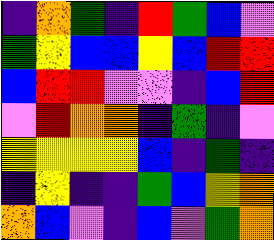[["indigo", "orange", "green", "indigo", "red", "green", "blue", "violet"], ["green", "yellow", "blue", "blue", "yellow", "blue", "red", "red"], ["blue", "red", "red", "violet", "violet", "indigo", "blue", "red"], ["violet", "red", "orange", "orange", "indigo", "green", "indigo", "violet"], ["yellow", "yellow", "yellow", "yellow", "blue", "indigo", "green", "indigo"], ["indigo", "yellow", "indigo", "indigo", "green", "blue", "yellow", "orange"], ["orange", "blue", "violet", "indigo", "blue", "violet", "green", "orange"]]